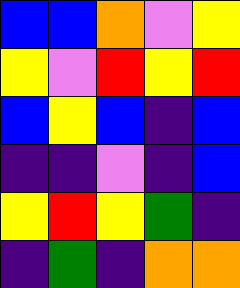[["blue", "blue", "orange", "violet", "yellow"], ["yellow", "violet", "red", "yellow", "red"], ["blue", "yellow", "blue", "indigo", "blue"], ["indigo", "indigo", "violet", "indigo", "blue"], ["yellow", "red", "yellow", "green", "indigo"], ["indigo", "green", "indigo", "orange", "orange"]]